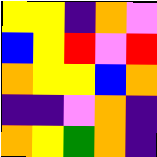[["yellow", "yellow", "indigo", "orange", "violet"], ["blue", "yellow", "red", "violet", "red"], ["orange", "yellow", "yellow", "blue", "orange"], ["indigo", "indigo", "violet", "orange", "indigo"], ["orange", "yellow", "green", "orange", "indigo"]]